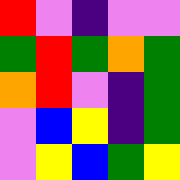[["red", "violet", "indigo", "violet", "violet"], ["green", "red", "green", "orange", "green"], ["orange", "red", "violet", "indigo", "green"], ["violet", "blue", "yellow", "indigo", "green"], ["violet", "yellow", "blue", "green", "yellow"]]